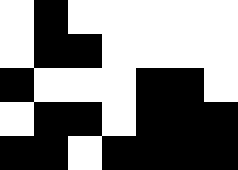[["white", "black", "white", "white", "white", "white", "white"], ["white", "black", "black", "white", "white", "white", "white"], ["black", "white", "white", "white", "black", "black", "white"], ["white", "black", "black", "white", "black", "black", "black"], ["black", "black", "white", "black", "black", "black", "black"]]